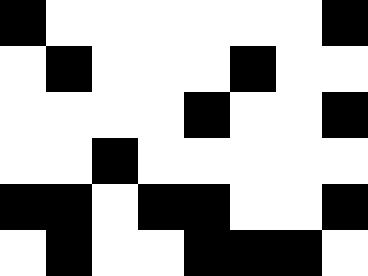[["black", "white", "white", "white", "white", "white", "white", "black"], ["white", "black", "white", "white", "white", "black", "white", "white"], ["white", "white", "white", "white", "black", "white", "white", "black"], ["white", "white", "black", "white", "white", "white", "white", "white"], ["black", "black", "white", "black", "black", "white", "white", "black"], ["white", "black", "white", "white", "black", "black", "black", "white"]]